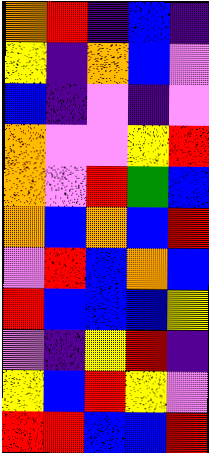[["orange", "red", "indigo", "blue", "indigo"], ["yellow", "indigo", "orange", "blue", "violet"], ["blue", "indigo", "violet", "indigo", "violet"], ["orange", "violet", "violet", "yellow", "red"], ["orange", "violet", "red", "green", "blue"], ["orange", "blue", "orange", "blue", "red"], ["violet", "red", "blue", "orange", "blue"], ["red", "blue", "blue", "blue", "yellow"], ["violet", "indigo", "yellow", "red", "indigo"], ["yellow", "blue", "red", "yellow", "violet"], ["red", "red", "blue", "blue", "red"]]